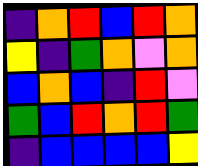[["indigo", "orange", "red", "blue", "red", "orange"], ["yellow", "indigo", "green", "orange", "violet", "orange"], ["blue", "orange", "blue", "indigo", "red", "violet"], ["green", "blue", "red", "orange", "red", "green"], ["indigo", "blue", "blue", "blue", "blue", "yellow"]]